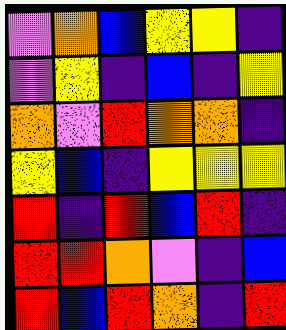[["violet", "orange", "blue", "yellow", "yellow", "indigo"], ["violet", "yellow", "indigo", "blue", "indigo", "yellow"], ["orange", "violet", "red", "orange", "orange", "indigo"], ["yellow", "blue", "indigo", "yellow", "yellow", "yellow"], ["red", "indigo", "red", "blue", "red", "indigo"], ["red", "red", "orange", "violet", "indigo", "blue"], ["red", "blue", "red", "orange", "indigo", "red"]]